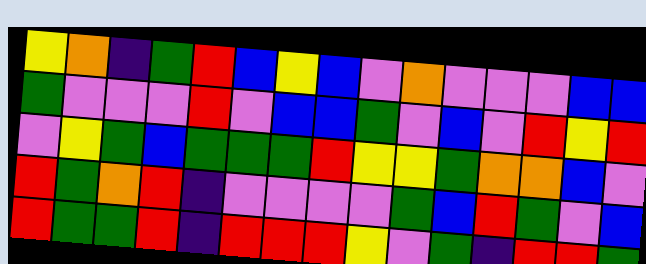[["yellow", "orange", "indigo", "green", "red", "blue", "yellow", "blue", "violet", "orange", "violet", "violet", "violet", "blue", "blue"], ["green", "violet", "violet", "violet", "red", "violet", "blue", "blue", "green", "violet", "blue", "violet", "red", "yellow", "red"], ["violet", "yellow", "green", "blue", "green", "green", "green", "red", "yellow", "yellow", "green", "orange", "orange", "blue", "violet"], ["red", "green", "orange", "red", "indigo", "violet", "violet", "violet", "violet", "green", "blue", "red", "green", "violet", "blue"], ["red", "green", "green", "red", "indigo", "red", "red", "red", "yellow", "violet", "green", "indigo", "red", "red", "green"]]